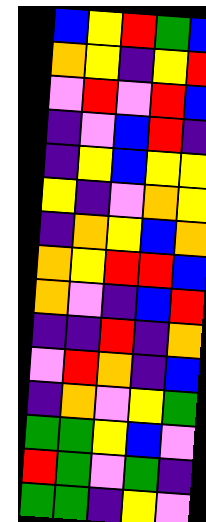[["blue", "yellow", "red", "green", "blue"], ["orange", "yellow", "indigo", "yellow", "red"], ["violet", "red", "violet", "red", "blue"], ["indigo", "violet", "blue", "red", "indigo"], ["indigo", "yellow", "blue", "yellow", "yellow"], ["yellow", "indigo", "violet", "orange", "yellow"], ["indigo", "orange", "yellow", "blue", "orange"], ["orange", "yellow", "red", "red", "blue"], ["orange", "violet", "indigo", "blue", "red"], ["indigo", "indigo", "red", "indigo", "orange"], ["violet", "red", "orange", "indigo", "blue"], ["indigo", "orange", "violet", "yellow", "green"], ["green", "green", "yellow", "blue", "violet"], ["red", "green", "violet", "green", "indigo"], ["green", "green", "indigo", "yellow", "violet"]]